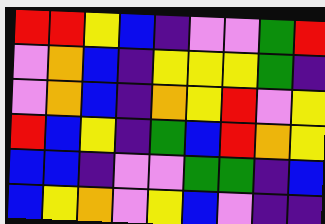[["red", "red", "yellow", "blue", "indigo", "violet", "violet", "green", "red"], ["violet", "orange", "blue", "indigo", "yellow", "yellow", "yellow", "green", "indigo"], ["violet", "orange", "blue", "indigo", "orange", "yellow", "red", "violet", "yellow"], ["red", "blue", "yellow", "indigo", "green", "blue", "red", "orange", "yellow"], ["blue", "blue", "indigo", "violet", "violet", "green", "green", "indigo", "blue"], ["blue", "yellow", "orange", "violet", "yellow", "blue", "violet", "indigo", "indigo"]]